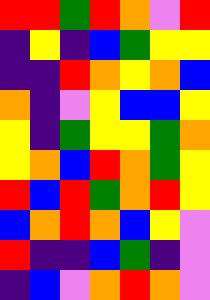[["red", "red", "green", "red", "orange", "violet", "red"], ["indigo", "yellow", "indigo", "blue", "green", "yellow", "yellow"], ["indigo", "indigo", "red", "orange", "yellow", "orange", "blue"], ["orange", "indigo", "violet", "yellow", "blue", "blue", "yellow"], ["yellow", "indigo", "green", "yellow", "yellow", "green", "orange"], ["yellow", "orange", "blue", "red", "orange", "green", "yellow"], ["red", "blue", "red", "green", "orange", "red", "yellow"], ["blue", "orange", "red", "orange", "blue", "yellow", "violet"], ["red", "indigo", "indigo", "blue", "green", "indigo", "violet"], ["indigo", "blue", "violet", "orange", "red", "orange", "violet"]]